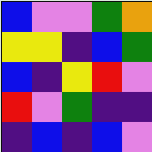[["blue", "violet", "violet", "green", "orange"], ["yellow", "yellow", "indigo", "blue", "green"], ["blue", "indigo", "yellow", "red", "violet"], ["red", "violet", "green", "indigo", "indigo"], ["indigo", "blue", "indigo", "blue", "violet"]]